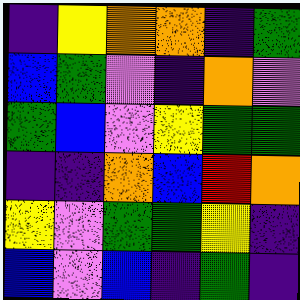[["indigo", "yellow", "orange", "orange", "indigo", "green"], ["blue", "green", "violet", "indigo", "orange", "violet"], ["green", "blue", "violet", "yellow", "green", "green"], ["indigo", "indigo", "orange", "blue", "red", "orange"], ["yellow", "violet", "green", "green", "yellow", "indigo"], ["blue", "violet", "blue", "indigo", "green", "indigo"]]